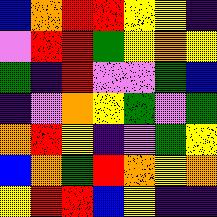[["blue", "orange", "red", "red", "yellow", "yellow", "indigo"], ["violet", "red", "red", "green", "yellow", "orange", "yellow"], ["green", "indigo", "red", "violet", "violet", "green", "blue"], ["indigo", "violet", "orange", "yellow", "green", "violet", "green"], ["orange", "red", "yellow", "indigo", "violet", "green", "yellow"], ["blue", "orange", "green", "red", "orange", "yellow", "orange"], ["yellow", "red", "red", "blue", "yellow", "indigo", "indigo"]]